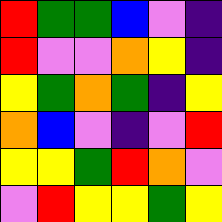[["red", "green", "green", "blue", "violet", "indigo"], ["red", "violet", "violet", "orange", "yellow", "indigo"], ["yellow", "green", "orange", "green", "indigo", "yellow"], ["orange", "blue", "violet", "indigo", "violet", "red"], ["yellow", "yellow", "green", "red", "orange", "violet"], ["violet", "red", "yellow", "yellow", "green", "yellow"]]